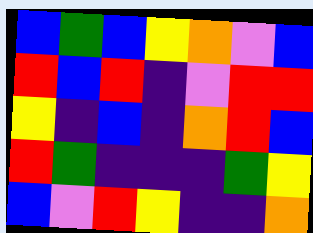[["blue", "green", "blue", "yellow", "orange", "violet", "blue"], ["red", "blue", "red", "indigo", "violet", "red", "red"], ["yellow", "indigo", "blue", "indigo", "orange", "red", "blue"], ["red", "green", "indigo", "indigo", "indigo", "green", "yellow"], ["blue", "violet", "red", "yellow", "indigo", "indigo", "orange"]]